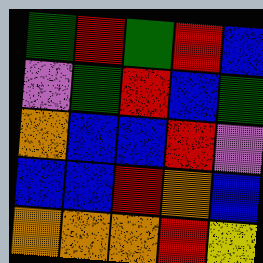[["green", "red", "green", "red", "blue"], ["violet", "green", "red", "blue", "green"], ["orange", "blue", "blue", "red", "violet"], ["blue", "blue", "red", "orange", "blue"], ["orange", "orange", "orange", "red", "yellow"]]